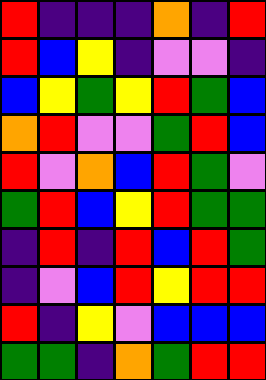[["red", "indigo", "indigo", "indigo", "orange", "indigo", "red"], ["red", "blue", "yellow", "indigo", "violet", "violet", "indigo"], ["blue", "yellow", "green", "yellow", "red", "green", "blue"], ["orange", "red", "violet", "violet", "green", "red", "blue"], ["red", "violet", "orange", "blue", "red", "green", "violet"], ["green", "red", "blue", "yellow", "red", "green", "green"], ["indigo", "red", "indigo", "red", "blue", "red", "green"], ["indigo", "violet", "blue", "red", "yellow", "red", "red"], ["red", "indigo", "yellow", "violet", "blue", "blue", "blue"], ["green", "green", "indigo", "orange", "green", "red", "red"]]